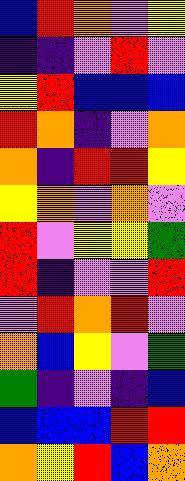[["blue", "red", "orange", "violet", "yellow"], ["indigo", "indigo", "violet", "red", "violet"], ["yellow", "red", "blue", "blue", "blue"], ["red", "orange", "indigo", "violet", "orange"], ["orange", "indigo", "red", "red", "yellow"], ["yellow", "orange", "violet", "orange", "violet"], ["red", "violet", "yellow", "yellow", "green"], ["red", "indigo", "violet", "violet", "red"], ["violet", "red", "orange", "red", "violet"], ["orange", "blue", "yellow", "violet", "green"], ["green", "indigo", "violet", "indigo", "blue"], ["blue", "blue", "blue", "red", "red"], ["orange", "yellow", "red", "blue", "orange"]]